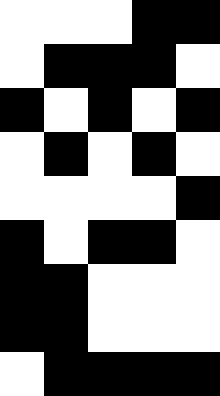[["white", "white", "white", "black", "black"], ["white", "black", "black", "black", "white"], ["black", "white", "black", "white", "black"], ["white", "black", "white", "black", "white"], ["white", "white", "white", "white", "black"], ["black", "white", "black", "black", "white"], ["black", "black", "white", "white", "white"], ["black", "black", "white", "white", "white"], ["white", "black", "black", "black", "black"]]